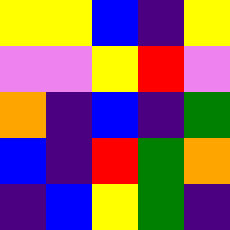[["yellow", "yellow", "blue", "indigo", "yellow"], ["violet", "violet", "yellow", "red", "violet"], ["orange", "indigo", "blue", "indigo", "green"], ["blue", "indigo", "red", "green", "orange"], ["indigo", "blue", "yellow", "green", "indigo"]]